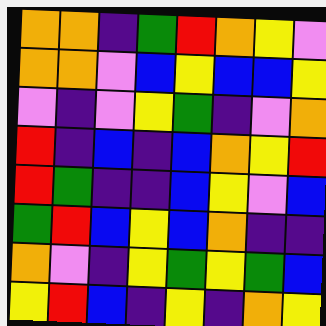[["orange", "orange", "indigo", "green", "red", "orange", "yellow", "violet"], ["orange", "orange", "violet", "blue", "yellow", "blue", "blue", "yellow"], ["violet", "indigo", "violet", "yellow", "green", "indigo", "violet", "orange"], ["red", "indigo", "blue", "indigo", "blue", "orange", "yellow", "red"], ["red", "green", "indigo", "indigo", "blue", "yellow", "violet", "blue"], ["green", "red", "blue", "yellow", "blue", "orange", "indigo", "indigo"], ["orange", "violet", "indigo", "yellow", "green", "yellow", "green", "blue"], ["yellow", "red", "blue", "indigo", "yellow", "indigo", "orange", "yellow"]]